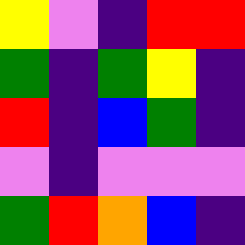[["yellow", "violet", "indigo", "red", "red"], ["green", "indigo", "green", "yellow", "indigo"], ["red", "indigo", "blue", "green", "indigo"], ["violet", "indigo", "violet", "violet", "violet"], ["green", "red", "orange", "blue", "indigo"]]